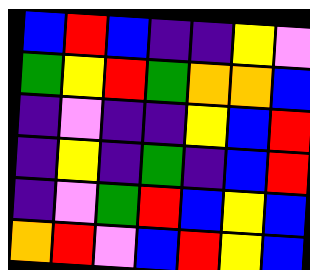[["blue", "red", "blue", "indigo", "indigo", "yellow", "violet"], ["green", "yellow", "red", "green", "orange", "orange", "blue"], ["indigo", "violet", "indigo", "indigo", "yellow", "blue", "red"], ["indigo", "yellow", "indigo", "green", "indigo", "blue", "red"], ["indigo", "violet", "green", "red", "blue", "yellow", "blue"], ["orange", "red", "violet", "blue", "red", "yellow", "blue"]]